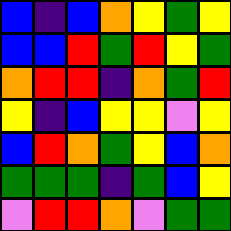[["blue", "indigo", "blue", "orange", "yellow", "green", "yellow"], ["blue", "blue", "red", "green", "red", "yellow", "green"], ["orange", "red", "red", "indigo", "orange", "green", "red"], ["yellow", "indigo", "blue", "yellow", "yellow", "violet", "yellow"], ["blue", "red", "orange", "green", "yellow", "blue", "orange"], ["green", "green", "green", "indigo", "green", "blue", "yellow"], ["violet", "red", "red", "orange", "violet", "green", "green"]]